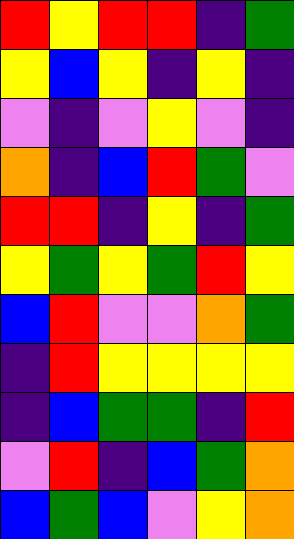[["red", "yellow", "red", "red", "indigo", "green"], ["yellow", "blue", "yellow", "indigo", "yellow", "indigo"], ["violet", "indigo", "violet", "yellow", "violet", "indigo"], ["orange", "indigo", "blue", "red", "green", "violet"], ["red", "red", "indigo", "yellow", "indigo", "green"], ["yellow", "green", "yellow", "green", "red", "yellow"], ["blue", "red", "violet", "violet", "orange", "green"], ["indigo", "red", "yellow", "yellow", "yellow", "yellow"], ["indigo", "blue", "green", "green", "indigo", "red"], ["violet", "red", "indigo", "blue", "green", "orange"], ["blue", "green", "blue", "violet", "yellow", "orange"]]